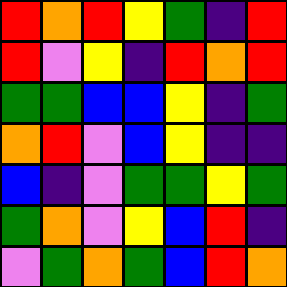[["red", "orange", "red", "yellow", "green", "indigo", "red"], ["red", "violet", "yellow", "indigo", "red", "orange", "red"], ["green", "green", "blue", "blue", "yellow", "indigo", "green"], ["orange", "red", "violet", "blue", "yellow", "indigo", "indigo"], ["blue", "indigo", "violet", "green", "green", "yellow", "green"], ["green", "orange", "violet", "yellow", "blue", "red", "indigo"], ["violet", "green", "orange", "green", "blue", "red", "orange"]]